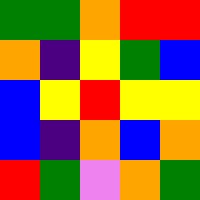[["green", "green", "orange", "red", "red"], ["orange", "indigo", "yellow", "green", "blue"], ["blue", "yellow", "red", "yellow", "yellow"], ["blue", "indigo", "orange", "blue", "orange"], ["red", "green", "violet", "orange", "green"]]